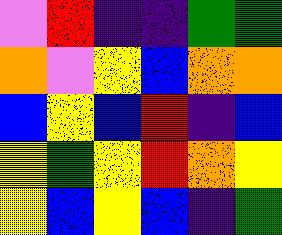[["violet", "red", "indigo", "indigo", "green", "green"], ["orange", "violet", "yellow", "blue", "orange", "orange"], ["blue", "yellow", "blue", "red", "indigo", "blue"], ["yellow", "green", "yellow", "red", "orange", "yellow"], ["yellow", "blue", "yellow", "blue", "indigo", "green"]]